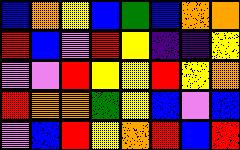[["blue", "orange", "yellow", "blue", "green", "blue", "orange", "orange"], ["red", "blue", "violet", "red", "yellow", "indigo", "indigo", "yellow"], ["violet", "violet", "red", "yellow", "yellow", "red", "yellow", "orange"], ["red", "orange", "orange", "green", "yellow", "blue", "violet", "blue"], ["violet", "blue", "red", "yellow", "orange", "red", "blue", "red"]]